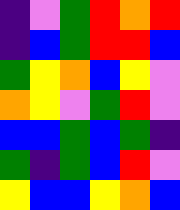[["indigo", "violet", "green", "red", "orange", "red"], ["indigo", "blue", "green", "red", "red", "blue"], ["green", "yellow", "orange", "blue", "yellow", "violet"], ["orange", "yellow", "violet", "green", "red", "violet"], ["blue", "blue", "green", "blue", "green", "indigo"], ["green", "indigo", "green", "blue", "red", "violet"], ["yellow", "blue", "blue", "yellow", "orange", "blue"]]